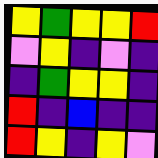[["yellow", "green", "yellow", "yellow", "red"], ["violet", "yellow", "indigo", "violet", "indigo"], ["indigo", "green", "yellow", "yellow", "indigo"], ["red", "indigo", "blue", "indigo", "indigo"], ["red", "yellow", "indigo", "yellow", "violet"]]